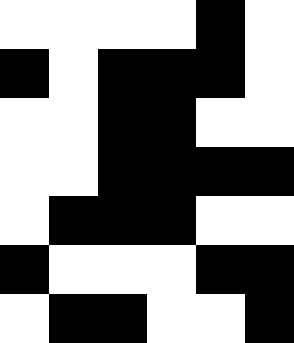[["white", "white", "white", "white", "black", "white"], ["black", "white", "black", "black", "black", "white"], ["white", "white", "black", "black", "white", "white"], ["white", "white", "black", "black", "black", "black"], ["white", "black", "black", "black", "white", "white"], ["black", "white", "white", "white", "black", "black"], ["white", "black", "black", "white", "white", "black"]]